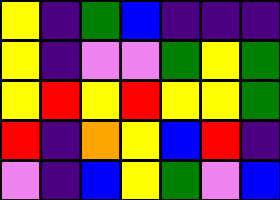[["yellow", "indigo", "green", "blue", "indigo", "indigo", "indigo"], ["yellow", "indigo", "violet", "violet", "green", "yellow", "green"], ["yellow", "red", "yellow", "red", "yellow", "yellow", "green"], ["red", "indigo", "orange", "yellow", "blue", "red", "indigo"], ["violet", "indigo", "blue", "yellow", "green", "violet", "blue"]]